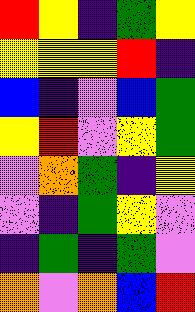[["red", "yellow", "indigo", "green", "yellow"], ["yellow", "yellow", "yellow", "red", "indigo"], ["blue", "indigo", "violet", "blue", "green"], ["yellow", "red", "violet", "yellow", "green"], ["violet", "orange", "green", "indigo", "yellow"], ["violet", "indigo", "green", "yellow", "violet"], ["indigo", "green", "indigo", "green", "violet"], ["orange", "violet", "orange", "blue", "red"]]